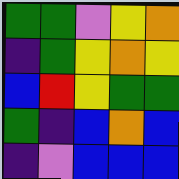[["green", "green", "violet", "yellow", "orange"], ["indigo", "green", "yellow", "orange", "yellow"], ["blue", "red", "yellow", "green", "green"], ["green", "indigo", "blue", "orange", "blue"], ["indigo", "violet", "blue", "blue", "blue"]]